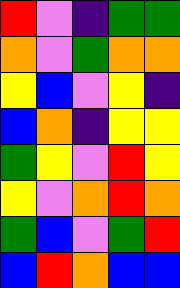[["red", "violet", "indigo", "green", "green"], ["orange", "violet", "green", "orange", "orange"], ["yellow", "blue", "violet", "yellow", "indigo"], ["blue", "orange", "indigo", "yellow", "yellow"], ["green", "yellow", "violet", "red", "yellow"], ["yellow", "violet", "orange", "red", "orange"], ["green", "blue", "violet", "green", "red"], ["blue", "red", "orange", "blue", "blue"]]